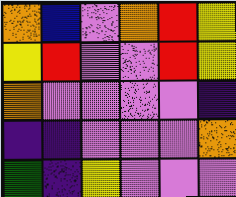[["orange", "blue", "violet", "orange", "red", "yellow"], ["yellow", "red", "violet", "violet", "red", "yellow"], ["orange", "violet", "violet", "violet", "violet", "indigo"], ["indigo", "indigo", "violet", "violet", "violet", "orange"], ["green", "indigo", "yellow", "violet", "violet", "violet"]]